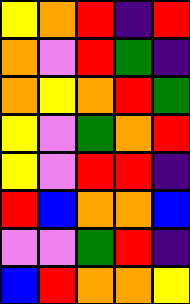[["yellow", "orange", "red", "indigo", "red"], ["orange", "violet", "red", "green", "indigo"], ["orange", "yellow", "orange", "red", "green"], ["yellow", "violet", "green", "orange", "red"], ["yellow", "violet", "red", "red", "indigo"], ["red", "blue", "orange", "orange", "blue"], ["violet", "violet", "green", "red", "indigo"], ["blue", "red", "orange", "orange", "yellow"]]